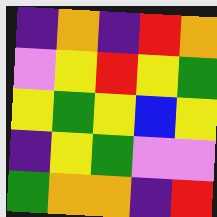[["indigo", "orange", "indigo", "red", "orange"], ["violet", "yellow", "red", "yellow", "green"], ["yellow", "green", "yellow", "blue", "yellow"], ["indigo", "yellow", "green", "violet", "violet"], ["green", "orange", "orange", "indigo", "red"]]